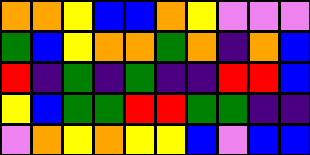[["orange", "orange", "yellow", "blue", "blue", "orange", "yellow", "violet", "violet", "violet"], ["green", "blue", "yellow", "orange", "orange", "green", "orange", "indigo", "orange", "blue"], ["red", "indigo", "green", "indigo", "green", "indigo", "indigo", "red", "red", "blue"], ["yellow", "blue", "green", "green", "red", "red", "green", "green", "indigo", "indigo"], ["violet", "orange", "yellow", "orange", "yellow", "yellow", "blue", "violet", "blue", "blue"]]